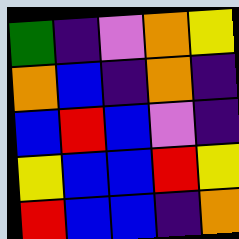[["green", "indigo", "violet", "orange", "yellow"], ["orange", "blue", "indigo", "orange", "indigo"], ["blue", "red", "blue", "violet", "indigo"], ["yellow", "blue", "blue", "red", "yellow"], ["red", "blue", "blue", "indigo", "orange"]]